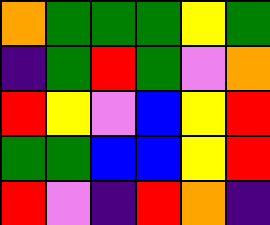[["orange", "green", "green", "green", "yellow", "green"], ["indigo", "green", "red", "green", "violet", "orange"], ["red", "yellow", "violet", "blue", "yellow", "red"], ["green", "green", "blue", "blue", "yellow", "red"], ["red", "violet", "indigo", "red", "orange", "indigo"]]